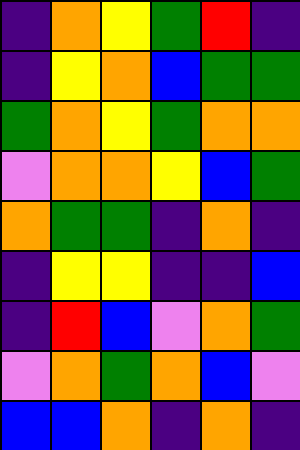[["indigo", "orange", "yellow", "green", "red", "indigo"], ["indigo", "yellow", "orange", "blue", "green", "green"], ["green", "orange", "yellow", "green", "orange", "orange"], ["violet", "orange", "orange", "yellow", "blue", "green"], ["orange", "green", "green", "indigo", "orange", "indigo"], ["indigo", "yellow", "yellow", "indigo", "indigo", "blue"], ["indigo", "red", "blue", "violet", "orange", "green"], ["violet", "orange", "green", "orange", "blue", "violet"], ["blue", "blue", "orange", "indigo", "orange", "indigo"]]